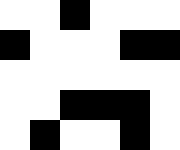[["white", "white", "black", "white", "white", "white"], ["black", "white", "white", "white", "black", "black"], ["white", "white", "white", "white", "white", "white"], ["white", "white", "black", "black", "black", "white"], ["white", "black", "white", "white", "black", "white"]]